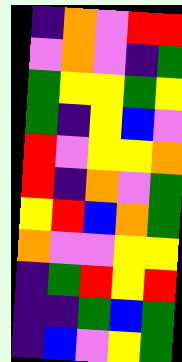[["indigo", "orange", "violet", "red", "red"], ["violet", "orange", "violet", "indigo", "green"], ["green", "yellow", "yellow", "green", "yellow"], ["green", "indigo", "yellow", "blue", "violet"], ["red", "violet", "yellow", "yellow", "orange"], ["red", "indigo", "orange", "violet", "green"], ["yellow", "red", "blue", "orange", "green"], ["orange", "violet", "violet", "yellow", "yellow"], ["indigo", "green", "red", "yellow", "red"], ["indigo", "indigo", "green", "blue", "green"], ["indigo", "blue", "violet", "yellow", "green"]]